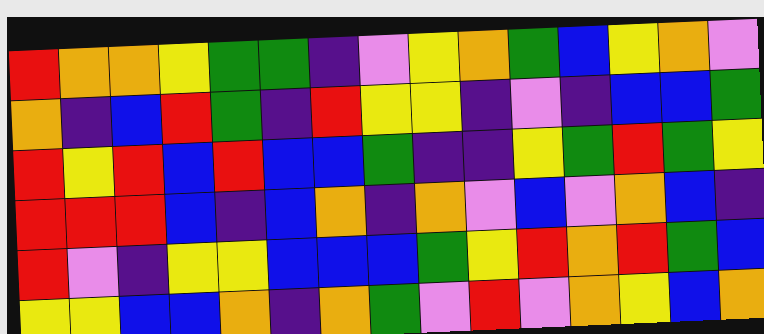[["red", "orange", "orange", "yellow", "green", "green", "indigo", "violet", "yellow", "orange", "green", "blue", "yellow", "orange", "violet"], ["orange", "indigo", "blue", "red", "green", "indigo", "red", "yellow", "yellow", "indigo", "violet", "indigo", "blue", "blue", "green"], ["red", "yellow", "red", "blue", "red", "blue", "blue", "green", "indigo", "indigo", "yellow", "green", "red", "green", "yellow"], ["red", "red", "red", "blue", "indigo", "blue", "orange", "indigo", "orange", "violet", "blue", "violet", "orange", "blue", "indigo"], ["red", "violet", "indigo", "yellow", "yellow", "blue", "blue", "blue", "green", "yellow", "red", "orange", "red", "green", "blue"], ["yellow", "yellow", "blue", "blue", "orange", "indigo", "orange", "green", "violet", "red", "violet", "orange", "yellow", "blue", "orange"]]